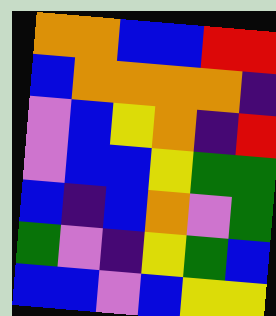[["orange", "orange", "blue", "blue", "red", "red"], ["blue", "orange", "orange", "orange", "orange", "indigo"], ["violet", "blue", "yellow", "orange", "indigo", "red"], ["violet", "blue", "blue", "yellow", "green", "green"], ["blue", "indigo", "blue", "orange", "violet", "green"], ["green", "violet", "indigo", "yellow", "green", "blue"], ["blue", "blue", "violet", "blue", "yellow", "yellow"]]